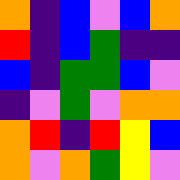[["orange", "indigo", "blue", "violet", "blue", "orange"], ["red", "indigo", "blue", "green", "indigo", "indigo"], ["blue", "indigo", "green", "green", "blue", "violet"], ["indigo", "violet", "green", "violet", "orange", "orange"], ["orange", "red", "indigo", "red", "yellow", "blue"], ["orange", "violet", "orange", "green", "yellow", "violet"]]